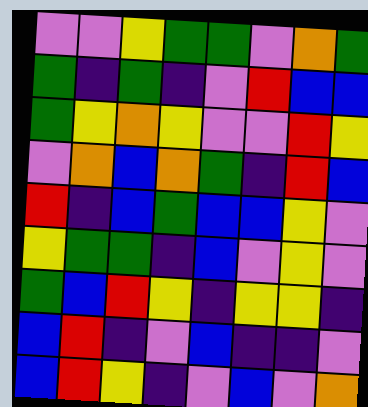[["violet", "violet", "yellow", "green", "green", "violet", "orange", "green"], ["green", "indigo", "green", "indigo", "violet", "red", "blue", "blue"], ["green", "yellow", "orange", "yellow", "violet", "violet", "red", "yellow"], ["violet", "orange", "blue", "orange", "green", "indigo", "red", "blue"], ["red", "indigo", "blue", "green", "blue", "blue", "yellow", "violet"], ["yellow", "green", "green", "indigo", "blue", "violet", "yellow", "violet"], ["green", "blue", "red", "yellow", "indigo", "yellow", "yellow", "indigo"], ["blue", "red", "indigo", "violet", "blue", "indigo", "indigo", "violet"], ["blue", "red", "yellow", "indigo", "violet", "blue", "violet", "orange"]]